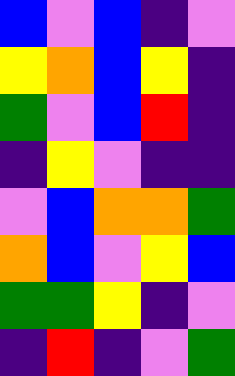[["blue", "violet", "blue", "indigo", "violet"], ["yellow", "orange", "blue", "yellow", "indigo"], ["green", "violet", "blue", "red", "indigo"], ["indigo", "yellow", "violet", "indigo", "indigo"], ["violet", "blue", "orange", "orange", "green"], ["orange", "blue", "violet", "yellow", "blue"], ["green", "green", "yellow", "indigo", "violet"], ["indigo", "red", "indigo", "violet", "green"]]